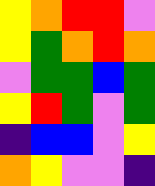[["yellow", "orange", "red", "red", "violet"], ["yellow", "green", "orange", "red", "orange"], ["violet", "green", "green", "blue", "green"], ["yellow", "red", "green", "violet", "green"], ["indigo", "blue", "blue", "violet", "yellow"], ["orange", "yellow", "violet", "violet", "indigo"]]